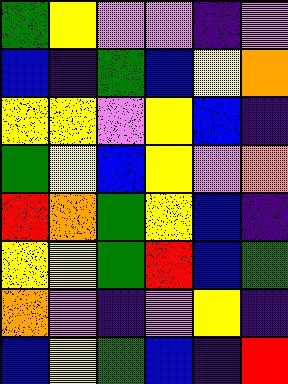[["green", "yellow", "violet", "violet", "indigo", "violet"], ["blue", "indigo", "green", "blue", "yellow", "orange"], ["yellow", "yellow", "violet", "yellow", "blue", "indigo"], ["green", "yellow", "blue", "yellow", "violet", "orange"], ["red", "orange", "green", "yellow", "blue", "indigo"], ["yellow", "yellow", "green", "red", "blue", "green"], ["orange", "violet", "indigo", "violet", "yellow", "indigo"], ["blue", "yellow", "green", "blue", "indigo", "red"]]